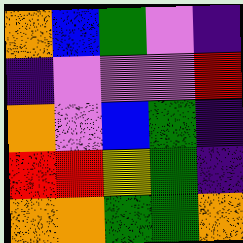[["orange", "blue", "green", "violet", "indigo"], ["indigo", "violet", "violet", "violet", "red"], ["orange", "violet", "blue", "green", "indigo"], ["red", "red", "yellow", "green", "indigo"], ["orange", "orange", "green", "green", "orange"]]